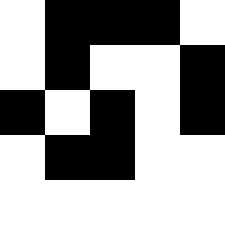[["white", "black", "black", "black", "white"], ["white", "black", "white", "white", "black"], ["black", "white", "black", "white", "black"], ["white", "black", "black", "white", "white"], ["white", "white", "white", "white", "white"]]